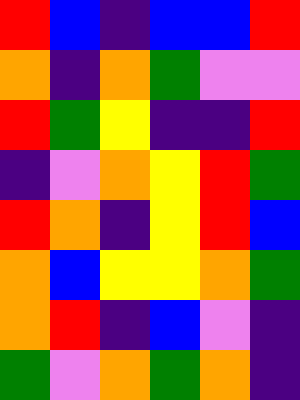[["red", "blue", "indigo", "blue", "blue", "red"], ["orange", "indigo", "orange", "green", "violet", "violet"], ["red", "green", "yellow", "indigo", "indigo", "red"], ["indigo", "violet", "orange", "yellow", "red", "green"], ["red", "orange", "indigo", "yellow", "red", "blue"], ["orange", "blue", "yellow", "yellow", "orange", "green"], ["orange", "red", "indigo", "blue", "violet", "indigo"], ["green", "violet", "orange", "green", "orange", "indigo"]]